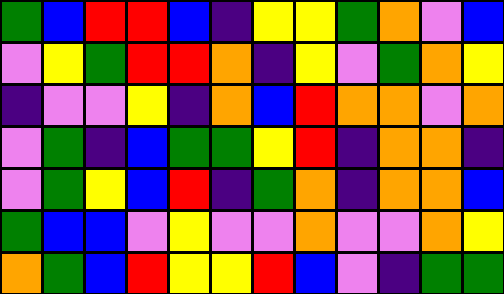[["green", "blue", "red", "red", "blue", "indigo", "yellow", "yellow", "green", "orange", "violet", "blue"], ["violet", "yellow", "green", "red", "red", "orange", "indigo", "yellow", "violet", "green", "orange", "yellow"], ["indigo", "violet", "violet", "yellow", "indigo", "orange", "blue", "red", "orange", "orange", "violet", "orange"], ["violet", "green", "indigo", "blue", "green", "green", "yellow", "red", "indigo", "orange", "orange", "indigo"], ["violet", "green", "yellow", "blue", "red", "indigo", "green", "orange", "indigo", "orange", "orange", "blue"], ["green", "blue", "blue", "violet", "yellow", "violet", "violet", "orange", "violet", "violet", "orange", "yellow"], ["orange", "green", "blue", "red", "yellow", "yellow", "red", "blue", "violet", "indigo", "green", "green"]]